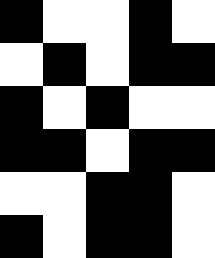[["black", "white", "white", "black", "white"], ["white", "black", "white", "black", "black"], ["black", "white", "black", "white", "white"], ["black", "black", "white", "black", "black"], ["white", "white", "black", "black", "white"], ["black", "white", "black", "black", "white"]]